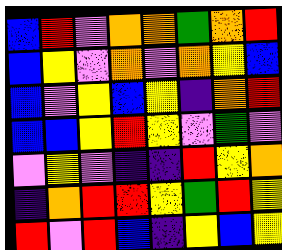[["blue", "red", "violet", "orange", "orange", "green", "orange", "red"], ["blue", "yellow", "violet", "orange", "violet", "orange", "yellow", "blue"], ["blue", "violet", "yellow", "blue", "yellow", "indigo", "orange", "red"], ["blue", "blue", "yellow", "red", "yellow", "violet", "green", "violet"], ["violet", "yellow", "violet", "indigo", "indigo", "red", "yellow", "orange"], ["indigo", "orange", "red", "red", "yellow", "green", "red", "yellow"], ["red", "violet", "red", "blue", "indigo", "yellow", "blue", "yellow"]]